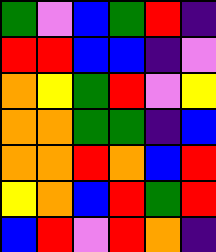[["green", "violet", "blue", "green", "red", "indigo"], ["red", "red", "blue", "blue", "indigo", "violet"], ["orange", "yellow", "green", "red", "violet", "yellow"], ["orange", "orange", "green", "green", "indigo", "blue"], ["orange", "orange", "red", "orange", "blue", "red"], ["yellow", "orange", "blue", "red", "green", "red"], ["blue", "red", "violet", "red", "orange", "indigo"]]